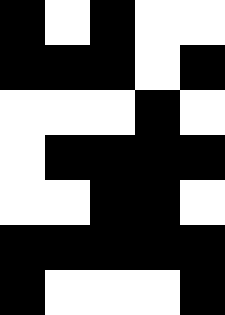[["black", "white", "black", "white", "white"], ["black", "black", "black", "white", "black"], ["white", "white", "white", "black", "white"], ["white", "black", "black", "black", "black"], ["white", "white", "black", "black", "white"], ["black", "black", "black", "black", "black"], ["black", "white", "white", "white", "black"]]